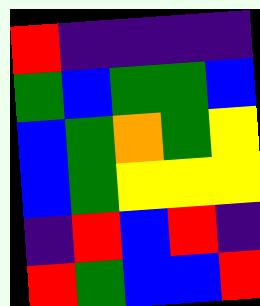[["red", "indigo", "indigo", "indigo", "indigo"], ["green", "blue", "green", "green", "blue"], ["blue", "green", "orange", "green", "yellow"], ["blue", "green", "yellow", "yellow", "yellow"], ["indigo", "red", "blue", "red", "indigo"], ["red", "green", "blue", "blue", "red"]]